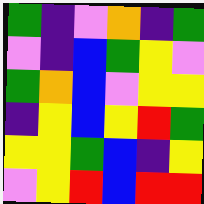[["green", "indigo", "violet", "orange", "indigo", "green"], ["violet", "indigo", "blue", "green", "yellow", "violet"], ["green", "orange", "blue", "violet", "yellow", "yellow"], ["indigo", "yellow", "blue", "yellow", "red", "green"], ["yellow", "yellow", "green", "blue", "indigo", "yellow"], ["violet", "yellow", "red", "blue", "red", "red"]]